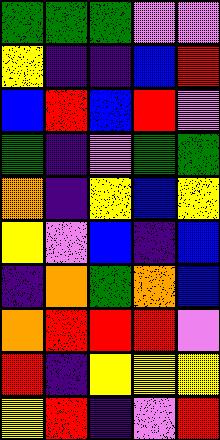[["green", "green", "green", "violet", "violet"], ["yellow", "indigo", "indigo", "blue", "red"], ["blue", "red", "blue", "red", "violet"], ["green", "indigo", "violet", "green", "green"], ["orange", "indigo", "yellow", "blue", "yellow"], ["yellow", "violet", "blue", "indigo", "blue"], ["indigo", "orange", "green", "orange", "blue"], ["orange", "red", "red", "red", "violet"], ["red", "indigo", "yellow", "yellow", "yellow"], ["yellow", "red", "indigo", "violet", "red"]]